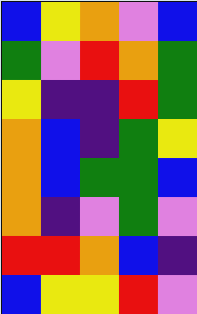[["blue", "yellow", "orange", "violet", "blue"], ["green", "violet", "red", "orange", "green"], ["yellow", "indigo", "indigo", "red", "green"], ["orange", "blue", "indigo", "green", "yellow"], ["orange", "blue", "green", "green", "blue"], ["orange", "indigo", "violet", "green", "violet"], ["red", "red", "orange", "blue", "indigo"], ["blue", "yellow", "yellow", "red", "violet"]]